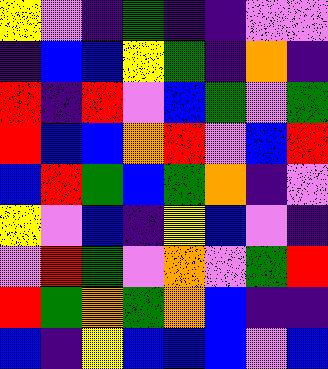[["yellow", "violet", "indigo", "green", "indigo", "indigo", "violet", "violet"], ["indigo", "blue", "blue", "yellow", "green", "indigo", "orange", "indigo"], ["red", "indigo", "red", "violet", "blue", "green", "violet", "green"], ["red", "blue", "blue", "orange", "red", "violet", "blue", "red"], ["blue", "red", "green", "blue", "green", "orange", "indigo", "violet"], ["yellow", "violet", "blue", "indigo", "yellow", "blue", "violet", "indigo"], ["violet", "red", "green", "violet", "orange", "violet", "green", "red"], ["red", "green", "orange", "green", "orange", "blue", "indigo", "indigo"], ["blue", "indigo", "yellow", "blue", "blue", "blue", "violet", "blue"]]